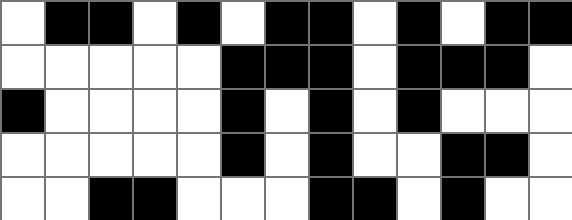[["white", "black", "black", "white", "black", "white", "black", "black", "white", "black", "white", "black", "black"], ["white", "white", "white", "white", "white", "black", "black", "black", "white", "black", "black", "black", "white"], ["black", "white", "white", "white", "white", "black", "white", "black", "white", "black", "white", "white", "white"], ["white", "white", "white", "white", "white", "black", "white", "black", "white", "white", "black", "black", "white"], ["white", "white", "black", "black", "white", "white", "white", "black", "black", "white", "black", "white", "white"]]